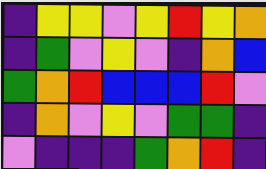[["indigo", "yellow", "yellow", "violet", "yellow", "red", "yellow", "orange"], ["indigo", "green", "violet", "yellow", "violet", "indigo", "orange", "blue"], ["green", "orange", "red", "blue", "blue", "blue", "red", "violet"], ["indigo", "orange", "violet", "yellow", "violet", "green", "green", "indigo"], ["violet", "indigo", "indigo", "indigo", "green", "orange", "red", "indigo"]]